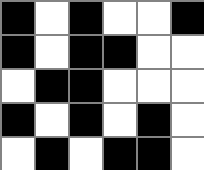[["black", "white", "black", "white", "white", "black"], ["black", "white", "black", "black", "white", "white"], ["white", "black", "black", "white", "white", "white"], ["black", "white", "black", "white", "black", "white"], ["white", "black", "white", "black", "black", "white"]]